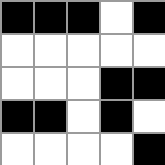[["black", "black", "black", "white", "black"], ["white", "white", "white", "white", "white"], ["white", "white", "white", "black", "black"], ["black", "black", "white", "black", "white"], ["white", "white", "white", "white", "black"]]